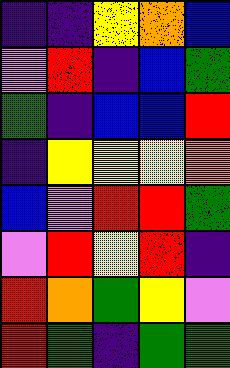[["indigo", "indigo", "yellow", "orange", "blue"], ["violet", "red", "indigo", "blue", "green"], ["green", "indigo", "blue", "blue", "red"], ["indigo", "yellow", "yellow", "yellow", "orange"], ["blue", "violet", "red", "red", "green"], ["violet", "red", "yellow", "red", "indigo"], ["red", "orange", "green", "yellow", "violet"], ["red", "green", "indigo", "green", "green"]]